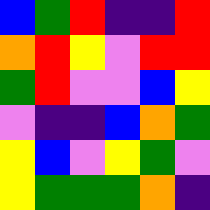[["blue", "green", "red", "indigo", "indigo", "red"], ["orange", "red", "yellow", "violet", "red", "red"], ["green", "red", "violet", "violet", "blue", "yellow"], ["violet", "indigo", "indigo", "blue", "orange", "green"], ["yellow", "blue", "violet", "yellow", "green", "violet"], ["yellow", "green", "green", "green", "orange", "indigo"]]